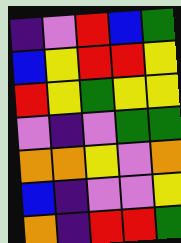[["indigo", "violet", "red", "blue", "green"], ["blue", "yellow", "red", "red", "yellow"], ["red", "yellow", "green", "yellow", "yellow"], ["violet", "indigo", "violet", "green", "green"], ["orange", "orange", "yellow", "violet", "orange"], ["blue", "indigo", "violet", "violet", "yellow"], ["orange", "indigo", "red", "red", "green"]]